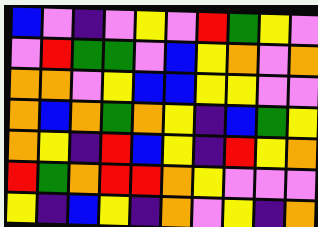[["blue", "violet", "indigo", "violet", "yellow", "violet", "red", "green", "yellow", "violet"], ["violet", "red", "green", "green", "violet", "blue", "yellow", "orange", "violet", "orange"], ["orange", "orange", "violet", "yellow", "blue", "blue", "yellow", "yellow", "violet", "violet"], ["orange", "blue", "orange", "green", "orange", "yellow", "indigo", "blue", "green", "yellow"], ["orange", "yellow", "indigo", "red", "blue", "yellow", "indigo", "red", "yellow", "orange"], ["red", "green", "orange", "red", "red", "orange", "yellow", "violet", "violet", "violet"], ["yellow", "indigo", "blue", "yellow", "indigo", "orange", "violet", "yellow", "indigo", "orange"]]